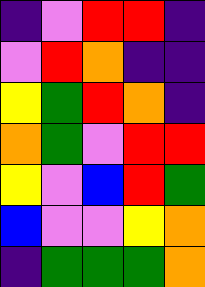[["indigo", "violet", "red", "red", "indigo"], ["violet", "red", "orange", "indigo", "indigo"], ["yellow", "green", "red", "orange", "indigo"], ["orange", "green", "violet", "red", "red"], ["yellow", "violet", "blue", "red", "green"], ["blue", "violet", "violet", "yellow", "orange"], ["indigo", "green", "green", "green", "orange"]]